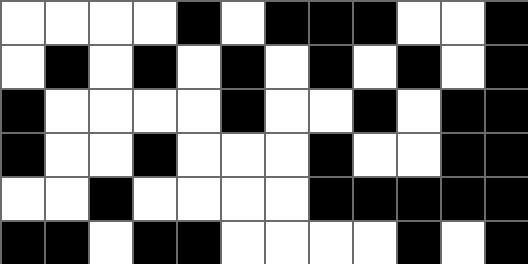[["white", "white", "white", "white", "black", "white", "black", "black", "black", "white", "white", "black"], ["white", "black", "white", "black", "white", "black", "white", "black", "white", "black", "white", "black"], ["black", "white", "white", "white", "white", "black", "white", "white", "black", "white", "black", "black"], ["black", "white", "white", "black", "white", "white", "white", "black", "white", "white", "black", "black"], ["white", "white", "black", "white", "white", "white", "white", "black", "black", "black", "black", "black"], ["black", "black", "white", "black", "black", "white", "white", "white", "white", "black", "white", "black"]]